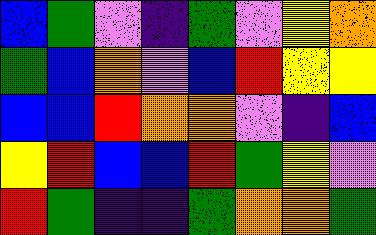[["blue", "green", "violet", "indigo", "green", "violet", "yellow", "orange"], ["green", "blue", "orange", "violet", "blue", "red", "yellow", "yellow"], ["blue", "blue", "red", "orange", "orange", "violet", "indigo", "blue"], ["yellow", "red", "blue", "blue", "red", "green", "yellow", "violet"], ["red", "green", "indigo", "indigo", "green", "orange", "orange", "green"]]